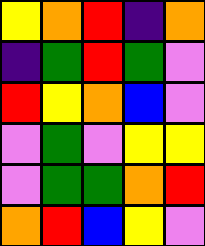[["yellow", "orange", "red", "indigo", "orange"], ["indigo", "green", "red", "green", "violet"], ["red", "yellow", "orange", "blue", "violet"], ["violet", "green", "violet", "yellow", "yellow"], ["violet", "green", "green", "orange", "red"], ["orange", "red", "blue", "yellow", "violet"]]